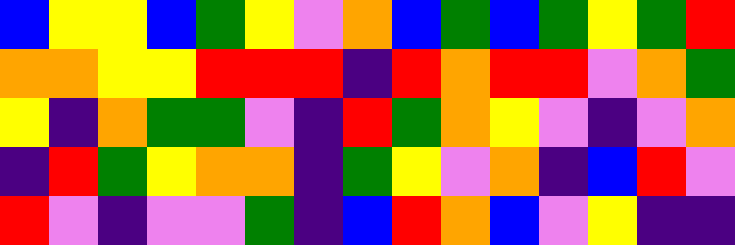[["blue", "yellow", "yellow", "blue", "green", "yellow", "violet", "orange", "blue", "green", "blue", "green", "yellow", "green", "red"], ["orange", "orange", "yellow", "yellow", "red", "red", "red", "indigo", "red", "orange", "red", "red", "violet", "orange", "green"], ["yellow", "indigo", "orange", "green", "green", "violet", "indigo", "red", "green", "orange", "yellow", "violet", "indigo", "violet", "orange"], ["indigo", "red", "green", "yellow", "orange", "orange", "indigo", "green", "yellow", "violet", "orange", "indigo", "blue", "red", "violet"], ["red", "violet", "indigo", "violet", "violet", "green", "indigo", "blue", "red", "orange", "blue", "violet", "yellow", "indigo", "indigo"]]